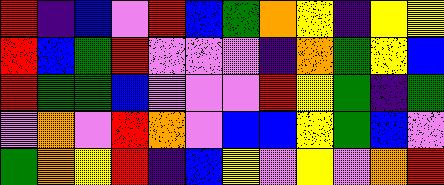[["red", "indigo", "blue", "violet", "red", "blue", "green", "orange", "yellow", "indigo", "yellow", "yellow"], ["red", "blue", "green", "red", "violet", "violet", "violet", "indigo", "orange", "green", "yellow", "blue"], ["red", "green", "green", "blue", "violet", "violet", "violet", "red", "yellow", "green", "indigo", "green"], ["violet", "orange", "violet", "red", "orange", "violet", "blue", "blue", "yellow", "green", "blue", "violet"], ["green", "orange", "yellow", "red", "indigo", "blue", "yellow", "violet", "yellow", "violet", "orange", "red"]]